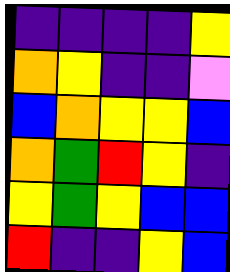[["indigo", "indigo", "indigo", "indigo", "yellow"], ["orange", "yellow", "indigo", "indigo", "violet"], ["blue", "orange", "yellow", "yellow", "blue"], ["orange", "green", "red", "yellow", "indigo"], ["yellow", "green", "yellow", "blue", "blue"], ["red", "indigo", "indigo", "yellow", "blue"]]